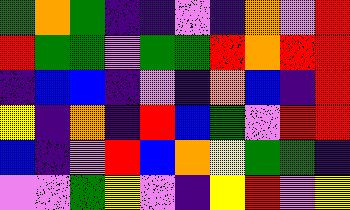[["green", "orange", "green", "indigo", "indigo", "violet", "indigo", "orange", "violet", "red"], ["red", "green", "green", "violet", "green", "green", "red", "orange", "red", "red"], ["indigo", "blue", "blue", "indigo", "violet", "indigo", "orange", "blue", "indigo", "red"], ["yellow", "indigo", "orange", "indigo", "red", "blue", "green", "violet", "red", "red"], ["blue", "indigo", "violet", "red", "blue", "orange", "yellow", "green", "green", "indigo"], ["violet", "violet", "green", "yellow", "violet", "indigo", "yellow", "red", "violet", "yellow"]]